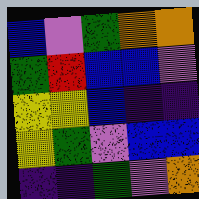[["blue", "violet", "green", "orange", "orange"], ["green", "red", "blue", "blue", "violet"], ["yellow", "yellow", "blue", "indigo", "indigo"], ["yellow", "green", "violet", "blue", "blue"], ["indigo", "indigo", "green", "violet", "orange"]]